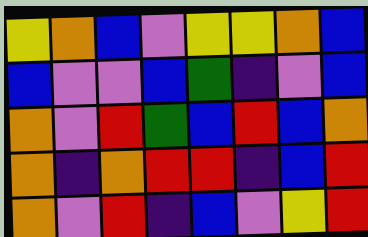[["yellow", "orange", "blue", "violet", "yellow", "yellow", "orange", "blue"], ["blue", "violet", "violet", "blue", "green", "indigo", "violet", "blue"], ["orange", "violet", "red", "green", "blue", "red", "blue", "orange"], ["orange", "indigo", "orange", "red", "red", "indigo", "blue", "red"], ["orange", "violet", "red", "indigo", "blue", "violet", "yellow", "red"]]